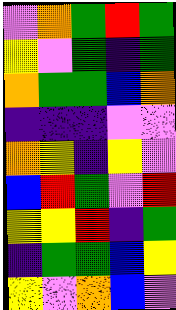[["violet", "orange", "green", "red", "green"], ["yellow", "violet", "green", "indigo", "green"], ["orange", "green", "green", "blue", "orange"], ["indigo", "indigo", "indigo", "violet", "violet"], ["orange", "yellow", "indigo", "yellow", "violet"], ["blue", "red", "green", "violet", "red"], ["yellow", "yellow", "red", "indigo", "green"], ["indigo", "green", "green", "blue", "yellow"], ["yellow", "violet", "orange", "blue", "violet"]]